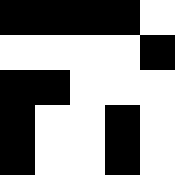[["black", "black", "black", "black", "white"], ["white", "white", "white", "white", "black"], ["black", "black", "white", "white", "white"], ["black", "white", "white", "black", "white"], ["black", "white", "white", "black", "white"]]